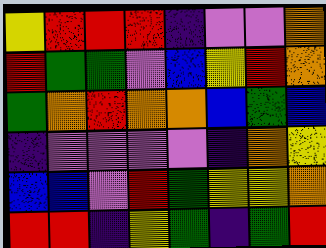[["yellow", "red", "red", "red", "indigo", "violet", "violet", "orange"], ["red", "green", "green", "violet", "blue", "yellow", "red", "orange"], ["green", "orange", "red", "orange", "orange", "blue", "green", "blue"], ["indigo", "violet", "violet", "violet", "violet", "indigo", "orange", "yellow"], ["blue", "blue", "violet", "red", "green", "yellow", "yellow", "orange"], ["red", "red", "indigo", "yellow", "green", "indigo", "green", "red"]]